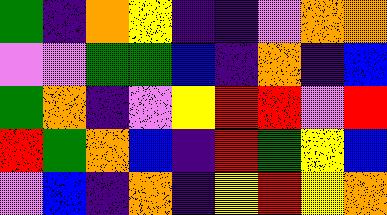[["green", "indigo", "orange", "yellow", "indigo", "indigo", "violet", "orange", "orange"], ["violet", "violet", "green", "green", "blue", "indigo", "orange", "indigo", "blue"], ["green", "orange", "indigo", "violet", "yellow", "red", "red", "violet", "red"], ["red", "green", "orange", "blue", "indigo", "red", "green", "yellow", "blue"], ["violet", "blue", "indigo", "orange", "indigo", "yellow", "red", "yellow", "orange"]]